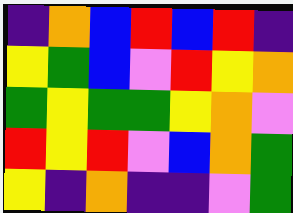[["indigo", "orange", "blue", "red", "blue", "red", "indigo"], ["yellow", "green", "blue", "violet", "red", "yellow", "orange"], ["green", "yellow", "green", "green", "yellow", "orange", "violet"], ["red", "yellow", "red", "violet", "blue", "orange", "green"], ["yellow", "indigo", "orange", "indigo", "indigo", "violet", "green"]]